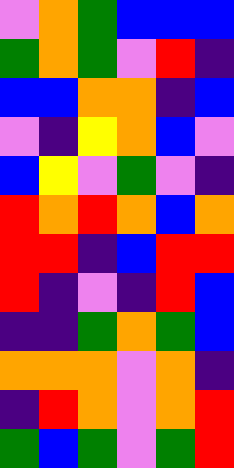[["violet", "orange", "green", "blue", "blue", "blue"], ["green", "orange", "green", "violet", "red", "indigo"], ["blue", "blue", "orange", "orange", "indigo", "blue"], ["violet", "indigo", "yellow", "orange", "blue", "violet"], ["blue", "yellow", "violet", "green", "violet", "indigo"], ["red", "orange", "red", "orange", "blue", "orange"], ["red", "red", "indigo", "blue", "red", "red"], ["red", "indigo", "violet", "indigo", "red", "blue"], ["indigo", "indigo", "green", "orange", "green", "blue"], ["orange", "orange", "orange", "violet", "orange", "indigo"], ["indigo", "red", "orange", "violet", "orange", "red"], ["green", "blue", "green", "violet", "green", "red"]]